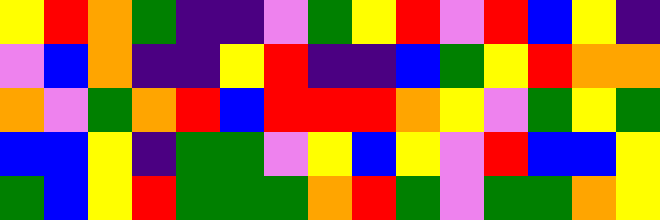[["yellow", "red", "orange", "green", "indigo", "indigo", "violet", "green", "yellow", "red", "violet", "red", "blue", "yellow", "indigo"], ["violet", "blue", "orange", "indigo", "indigo", "yellow", "red", "indigo", "indigo", "blue", "green", "yellow", "red", "orange", "orange"], ["orange", "violet", "green", "orange", "red", "blue", "red", "red", "red", "orange", "yellow", "violet", "green", "yellow", "green"], ["blue", "blue", "yellow", "indigo", "green", "green", "violet", "yellow", "blue", "yellow", "violet", "red", "blue", "blue", "yellow"], ["green", "blue", "yellow", "red", "green", "green", "green", "orange", "red", "green", "violet", "green", "green", "orange", "yellow"]]